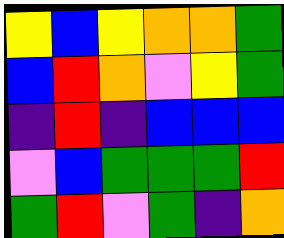[["yellow", "blue", "yellow", "orange", "orange", "green"], ["blue", "red", "orange", "violet", "yellow", "green"], ["indigo", "red", "indigo", "blue", "blue", "blue"], ["violet", "blue", "green", "green", "green", "red"], ["green", "red", "violet", "green", "indigo", "orange"]]